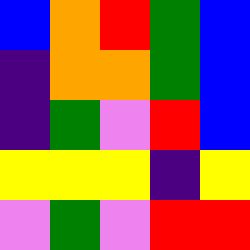[["blue", "orange", "red", "green", "blue"], ["indigo", "orange", "orange", "green", "blue"], ["indigo", "green", "violet", "red", "blue"], ["yellow", "yellow", "yellow", "indigo", "yellow"], ["violet", "green", "violet", "red", "red"]]